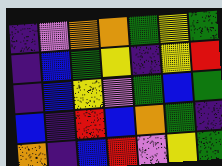[["indigo", "violet", "orange", "orange", "green", "yellow", "green"], ["indigo", "blue", "green", "yellow", "indigo", "yellow", "red"], ["indigo", "blue", "yellow", "violet", "green", "blue", "green"], ["blue", "indigo", "red", "blue", "orange", "green", "indigo"], ["orange", "indigo", "blue", "red", "violet", "yellow", "green"]]